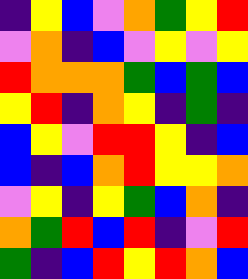[["indigo", "yellow", "blue", "violet", "orange", "green", "yellow", "red"], ["violet", "orange", "indigo", "blue", "violet", "yellow", "violet", "yellow"], ["red", "orange", "orange", "orange", "green", "blue", "green", "blue"], ["yellow", "red", "indigo", "orange", "yellow", "indigo", "green", "indigo"], ["blue", "yellow", "violet", "red", "red", "yellow", "indigo", "blue"], ["blue", "indigo", "blue", "orange", "red", "yellow", "yellow", "orange"], ["violet", "yellow", "indigo", "yellow", "green", "blue", "orange", "indigo"], ["orange", "green", "red", "blue", "red", "indigo", "violet", "red"], ["green", "indigo", "blue", "red", "yellow", "red", "orange", "blue"]]